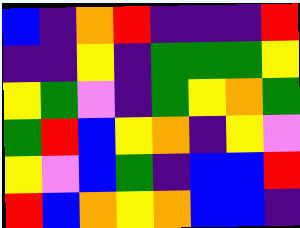[["blue", "indigo", "orange", "red", "indigo", "indigo", "indigo", "red"], ["indigo", "indigo", "yellow", "indigo", "green", "green", "green", "yellow"], ["yellow", "green", "violet", "indigo", "green", "yellow", "orange", "green"], ["green", "red", "blue", "yellow", "orange", "indigo", "yellow", "violet"], ["yellow", "violet", "blue", "green", "indigo", "blue", "blue", "red"], ["red", "blue", "orange", "yellow", "orange", "blue", "blue", "indigo"]]